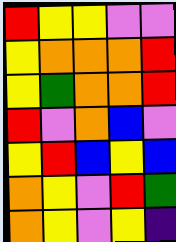[["red", "yellow", "yellow", "violet", "violet"], ["yellow", "orange", "orange", "orange", "red"], ["yellow", "green", "orange", "orange", "red"], ["red", "violet", "orange", "blue", "violet"], ["yellow", "red", "blue", "yellow", "blue"], ["orange", "yellow", "violet", "red", "green"], ["orange", "yellow", "violet", "yellow", "indigo"]]